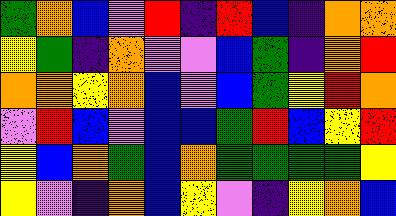[["green", "orange", "blue", "violet", "red", "indigo", "red", "blue", "indigo", "orange", "orange"], ["yellow", "green", "indigo", "orange", "violet", "violet", "blue", "green", "indigo", "orange", "red"], ["orange", "orange", "yellow", "orange", "blue", "violet", "blue", "green", "yellow", "red", "orange"], ["violet", "red", "blue", "violet", "blue", "blue", "green", "red", "blue", "yellow", "red"], ["yellow", "blue", "orange", "green", "blue", "orange", "green", "green", "green", "green", "yellow"], ["yellow", "violet", "indigo", "orange", "blue", "yellow", "violet", "indigo", "yellow", "orange", "blue"]]